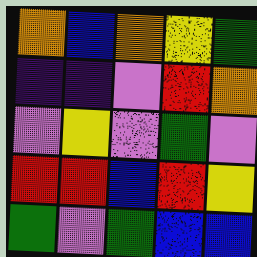[["orange", "blue", "orange", "yellow", "green"], ["indigo", "indigo", "violet", "red", "orange"], ["violet", "yellow", "violet", "green", "violet"], ["red", "red", "blue", "red", "yellow"], ["green", "violet", "green", "blue", "blue"]]